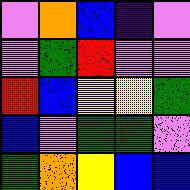[["violet", "orange", "blue", "indigo", "violet"], ["violet", "green", "red", "violet", "violet"], ["red", "blue", "yellow", "yellow", "green"], ["blue", "violet", "green", "green", "violet"], ["green", "orange", "yellow", "blue", "blue"]]